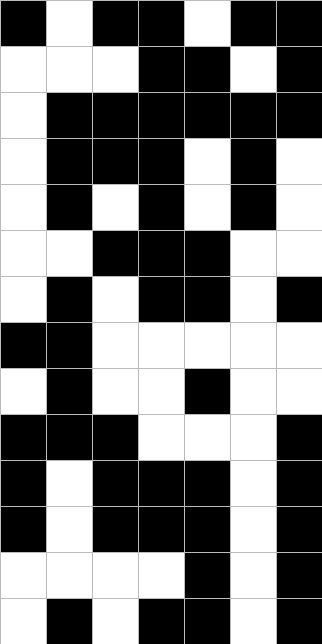[["black", "white", "black", "black", "white", "black", "black"], ["white", "white", "white", "black", "black", "white", "black"], ["white", "black", "black", "black", "black", "black", "black"], ["white", "black", "black", "black", "white", "black", "white"], ["white", "black", "white", "black", "white", "black", "white"], ["white", "white", "black", "black", "black", "white", "white"], ["white", "black", "white", "black", "black", "white", "black"], ["black", "black", "white", "white", "white", "white", "white"], ["white", "black", "white", "white", "black", "white", "white"], ["black", "black", "black", "white", "white", "white", "black"], ["black", "white", "black", "black", "black", "white", "black"], ["black", "white", "black", "black", "black", "white", "black"], ["white", "white", "white", "white", "black", "white", "black"], ["white", "black", "white", "black", "black", "white", "black"]]